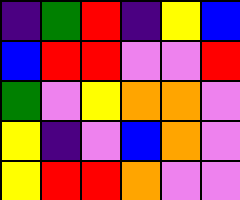[["indigo", "green", "red", "indigo", "yellow", "blue"], ["blue", "red", "red", "violet", "violet", "red"], ["green", "violet", "yellow", "orange", "orange", "violet"], ["yellow", "indigo", "violet", "blue", "orange", "violet"], ["yellow", "red", "red", "orange", "violet", "violet"]]